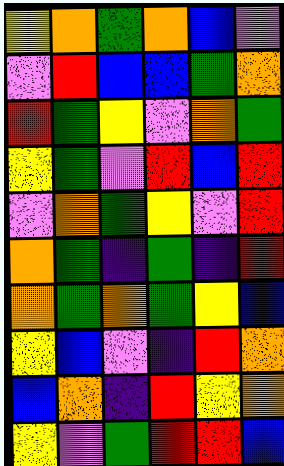[["yellow", "orange", "green", "orange", "blue", "violet"], ["violet", "red", "blue", "blue", "green", "orange"], ["red", "green", "yellow", "violet", "orange", "green"], ["yellow", "green", "violet", "red", "blue", "red"], ["violet", "orange", "green", "yellow", "violet", "red"], ["orange", "green", "indigo", "green", "indigo", "red"], ["orange", "green", "orange", "green", "yellow", "blue"], ["yellow", "blue", "violet", "indigo", "red", "orange"], ["blue", "orange", "indigo", "red", "yellow", "orange"], ["yellow", "violet", "green", "red", "red", "blue"]]